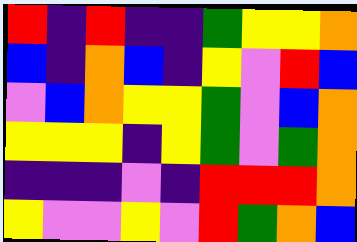[["red", "indigo", "red", "indigo", "indigo", "green", "yellow", "yellow", "orange"], ["blue", "indigo", "orange", "blue", "indigo", "yellow", "violet", "red", "blue"], ["violet", "blue", "orange", "yellow", "yellow", "green", "violet", "blue", "orange"], ["yellow", "yellow", "yellow", "indigo", "yellow", "green", "violet", "green", "orange"], ["indigo", "indigo", "indigo", "violet", "indigo", "red", "red", "red", "orange"], ["yellow", "violet", "violet", "yellow", "violet", "red", "green", "orange", "blue"]]